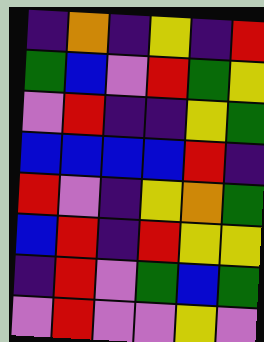[["indigo", "orange", "indigo", "yellow", "indigo", "red"], ["green", "blue", "violet", "red", "green", "yellow"], ["violet", "red", "indigo", "indigo", "yellow", "green"], ["blue", "blue", "blue", "blue", "red", "indigo"], ["red", "violet", "indigo", "yellow", "orange", "green"], ["blue", "red", "indigo", "red", "yellow", "yellow"], ["indigo", "red", "violet", "green", "blue", "green"], ["violet", "red", "violet", "violet", "yellow", "violet"]]